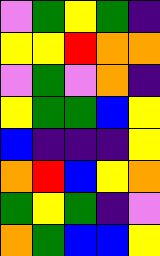[["violet", "green", "yellow", "green", "indigo"], ["yellow", "yellow", "red", "orange", "orange"], ["violet", "green", "violet", "orange", "indigo"], ["yellow", "green", "green", "blue", "yellow"], ["blue", "indigo", "indigo", "indigo", "yellow"], ["orange", "red", "blue", "yellow", "orange"], ["green", "yellow", "green", "indigo", "violet"], ["orange", "green", "blue", "blue", "yellow"]]